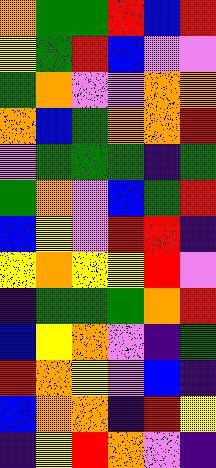[["orange", "green", "green", "red", "blue", "red"], ["yellow", "green", "red", "blue", "violet", "violet"], ["green", "orange", "violet", "violet", "orange", "orange"], ["orange", "blue", "green", "orange", "orange", "red"], ["violet", "green", "green", "green", "indigo", "green"], ["green", "orange", "violet", "blue", "green", "red"], ["blue", "yellow", "violet", "red", "red", "indigo"], ["yellow", "orange", "yellow", "yellow", "red", "violet"], ["indigo", "green", "green", "green", "orange", "red"], ["blue", "yellow", "orange", "violet", "indigo", "green"], ["red", "orange", "yellow", "violet", "blue", "indigo"], ["blue", "orange", "orange", "indigo", "red", "yellow"], ["indigo", "yellow", "red", "orange", "violet", "indigo"]]